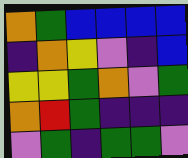[["orange", "green", "blue", "blue", "blue", "blue"], ["indigo", "orange", "yellow", "violet", "indigo", "blue"], ["yellow", "yellow", "green", "orange", "violet", "green"], ["orange", "red", "green", "indigo", "indigo", "indigo"], ["violet", "green", "indigo", "green", "green", "violet"]]